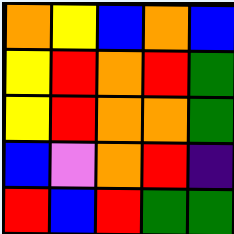[["orange", "yellow", "blue", "orange", "blue"], ["yellow", "red", "orange", "red", "green"], ["yellow", "red", "orange", "orange", "green"], ["blue", "violet", "orange", "red", "indigo"], ["red", "blue", "red", "green", "green"]]